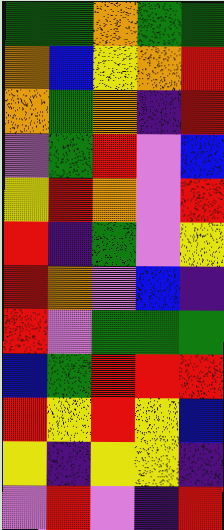[["green", "green", "orange", "green", "green"], ["orange", "blue", "yellow", "orange", "red"], ["orange", "green", "orange", "indigo", "red"], ["violet", "green", "red", "violet", "blue"], ["yellow", "red", "orange", "violet", "red"], ["red", "indigo", "green", "violet", "yellow"], ["red", "orange", "violet", "blue", "indigo"], ["red", "violet", "green", "green", "green"], ["blue", "green", "red", "red", "red"], ["red", "yellow", "red", "yellow", "blue"], ["yellow", "indigo", "yellow", "yellow", "indigo"], ["violet", "red", "violet", "indigo", "red"]]